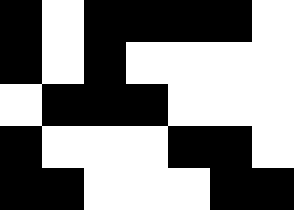[["black", "white", "black", "black", "black", "black", "white"], ["black", "white", "black", "white", "white", "white", "white"], ["white", "black", "black", "black", "white", "white", "white"], ["black", "white", "white", "white", "black", "black", "white"], ["black", "black", "white", "white", "white", "black", "black"]]